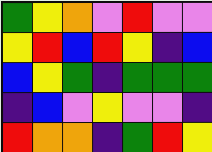[["green", "yellow", "orange", "violet", "red", "violet", "violet"], ["yellow", "red", "blue", "red", "yellow", "indigo", "blue"], ["blue", "yellow", "green", "indigo", "green", "green", "green"], ["indigo", "blue", "violet", "yellow", "violet", "violet", "indigo"], ["red", "orange", "orange", "indigo", "green", "red", "yellow"]]